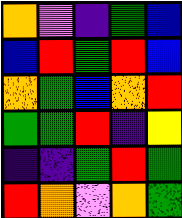[["orange", "violet", "indigo", "green", "blue"], ["blue", "red", "green", "red", "blue"], ["orange", "green", "blue", "orange", "red"], ["green", "green", "red", "indigo", "yellow"], ["indigo", "indigo", "green", "red", "green"], ["red", "orange", "violet", "orange", "green"]]